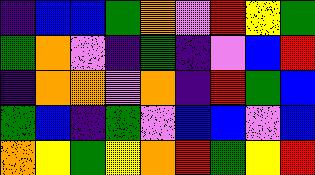[["indigo", "blue", "blue", "green", "orange", "violet", "red", "yellow", "green"], ["green", "orange", "violet", "indigo", "green", "indigo", "violet", "blue", "red"], ["indigo", "orange", "orange", "violet", "orange", "indigo", "red", "green", "blue"], ["green", "blue", "indigo", "green", "violet", "blue", "blue", "violet", "blue"], ["orange", "yellow", "green", "yellow", "orange", "red", "green", "yellow", "red"]]